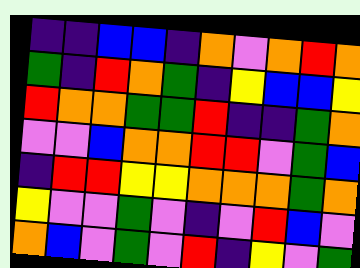[["indigo", "indigo", "blue", "blue", "indigo", "orange", "violet", "orange", "red", "orange"], ["green", "indigo", "red", "orange", "green", "indigo", "yellow", "blue", "blue", "yellow"], ["red", "orange", "orange", "green", "green", "red", "indigo", "indigo", "green", "orange"], ["violet", "violet", "blue", "orange", "orange", "red", "red", "violet", "green", "blue"], ["indigo", "red", "red", "yellow", "yellow", "orange", "orange", "orange", "green", "orange"], ["yellow", "violet", "violet", "green", "violet", "indigo", "violet", "red", "blue", "violet"], ["orange", "blue", "violet", "green", "violet", "red", "indigo", "yellow", "violet", "green"]]